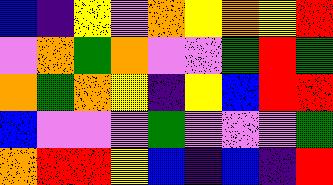[["blue", "indigo", "yellow", "violet", "orange", "yellow", "orange", "yellow", "red"], ["violet", "orange", "green", "orange", "violet", "violet", "green", "red", "green"], ["orange", "green", "orange", "yellow", "indigo", "yellow", "blue", "red", "red"], ["blue", "violet", "violet", "violet", "green", "violet", "violet", "violet", "green"], ["orange", "red", "red", "yellow", "blue", "indigo", "blue", "indigo", "red"]]